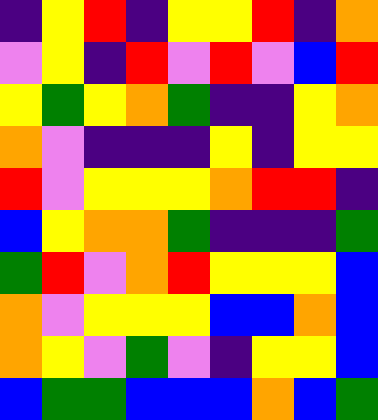[["indigo", "yellow", "red", "indigo", "yellow", "yellow", "red", "indigo", "orange"], ["violet", "yellow", "indigo", "red", "violet", "red", "violet", "blue", "red"], ["yellow", "green", "yellow", "orange", "green", "indigo", "indigo", "yellow", "orange"], ["orange", "violet", "indigo", "indigo", "indigo", "yellow", "indigo", "yellow", "yellow"], ["red", "violet", "yellow", "yellow", "yellow", "orange", "red", "red", "indigo"], ["blue", "yellow", "orange", "orange", "green", "indigo", "indigo", "indigo", "green"], ["green", "red", "violet", "orange", "red", "yellow", "yellow", "yellow", "blue"], ["orange", "violet", "yellow", "yellow", "yellow", "blue", "blue", "orange", "blue"], ["orange", "yellow", "violet", "green", "violet", "indigo", "yellow", "yellow", "blue"], ["blue", "green", "green", "blue", "blue", "blue", "orange", "blue", "green"]]